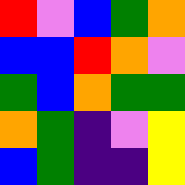[["red", "violet", "blue", "green", "orange"], ["blue", "blue", "red", "orange", "violet"], ["green", "blue", "orange", "green", "green"], ["orange", "green", "indigo", "violet", "yellow"], ["blue", "green", "indigo", "indigo", "yellow"]]